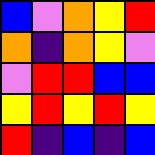[["blue", "violet", "orange", "yellow", "red"], ["orange", "indigo", "orange", "yellow", "violet"], ["violet", "red", "red", "blue", "blue"], ["yellow", "red", "yellow", "red", "yellow"], ["red", "indigo", "blue", "indigo", "blue"]]